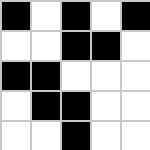[["black", "white", "black", "white", "black"], ["white", "white", "black", "black", "white"], ["black", "black", "white", "white", "white"], ["white", "black", "black", "white", "white"], ["white", "white", "black", "white", "white"]]